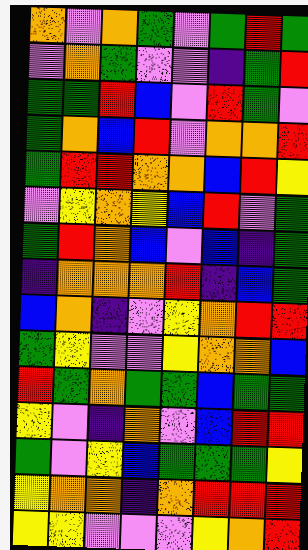[["orange", "violet", "orange", "green", "violet", "green", "red", "green"], ["violet", "orange", "green", "violet", "violet", "indigo", "green", "red"], ["green", "green", "red", "blue", "violet", "red", "green", "violet"], ["green", "orange", "blue", "red", "violet", "orange", "orange", "red"], ["green", "red", "red", "orange", "orange", "blue", "red", "yellow"], ["violet", "yellow", "orange", "yellow", "blue", "red", "violet", "green"], ["green", "red", "orange", "blue", "violet", "blue", "indigo", "green"], ["indigo", "orange", "orange", "orange", "red", "indigo", "blue", "green"], ["blue", "orange", "indigo", "violet", "yellow", "orange", "red", "red"], ["green", "yellow", "violet", "violet", "yellow", "orange", "orange", "blue"], ["red", "green", "orange", "green", "green", "blue", "green", "green"], ["yellow", "violet", "indigo", "orange", "violet", "blue", "red", "red"], ["green", "violet", "yellow", "blue", "green", "green", "green", "yellow"], ["yellow", "orange", "orange", "indigo", "orange", "red", "red", "red"], ["yellow", "yellow", "violet", "violet", "violet", "yellow", "orange", "red"]]